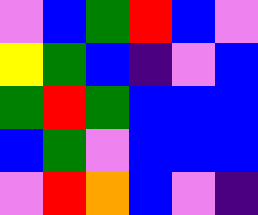[["violet", "blue", "green", "red", "blue", "violet"], ["yellow", "green", "blue", "indigo", "violet", "blue"], ["green", "red", "green", "blue", "blue", "blue"], ["blue", "green", "violet", "blue", "blue", "blue"], ["violet", "red", "orange", "blue", "violet", "indigo"]]